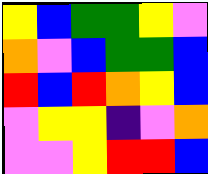[["yellow", "blue", "green", "green", "yellow", "violet"], ["orange", "violet", "blue", "green", "green", "blue"], ["red", "blue", "red", "orange", "yellow", "blue"], ["violet", "yellow", "yellow", "indigo", "violet", "orange"], ["violet", "violet", "yellow", "red", "red", "blue"]]